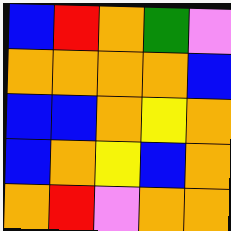[["blue", "red", "orange", "green", "violet"], ["orange", "orange", "orange", "orange", "blue"], ["blue", "blue", "orange", "yellow", "orange"], ["blue", "orange", "yellow", "blue", "orange"], ["orange", "red", "violet", "orange", "orange"]]